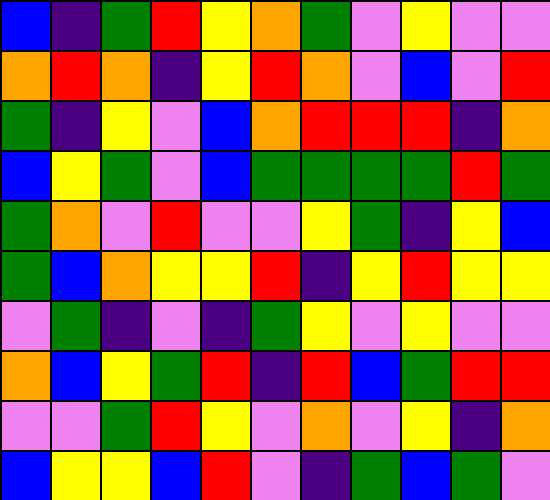[["blue", "indigo", "green", "red", "yellow", "orange", "green", "violet", "yellow", "violet", "violet"], ["orange", "red", "orange", "indigo", "yellow", "red", "orange", "violet", "blue", "violet", "red"], ["green", "indigo", "yellow", "violet", "blue", "orange", "red", "red", "red", "indigo", "orange"], ["blue", "yellow", "green", "violet", "blue", "green", "green", "green", "green", "red", "green"], ["green", "orange", "violet", "red", "violet", "violet", "yellow", "green", "indigo", "yellow", "blue"], ["green", "blue", "orange", "yellow", "yellow", "red", "indigo", "yellow", "red", "yellow", "yellow"], ["violet", "green", "indigo", "violet", "indigo", "green", "yellow", "violet", "yellow", "violet", "violet"], ["orange", "blue", "yellow", "green", "red", "indigo", "red", "blue", "green", "red", "red"], ["violet", "violet", "green", "red", "yellow", "violet", "orange", "violet", "yellow", "indigo", "orange"], ["blue", "yellow", "yellow", "blue", "red", "violet", "indigo", "green", "blue", "green", "violet"]]